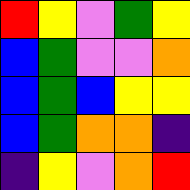[["red", "yellow", "violet", "green", "yellow"], ["blue", "green", "violet", "violet", "orange"], ["blue", "green", "blue", "yellow", "yellow"], ["blue", "green", "orange", "orange", "indigo"], ["indigo", "yellow", "violet", "orange", "red"]]